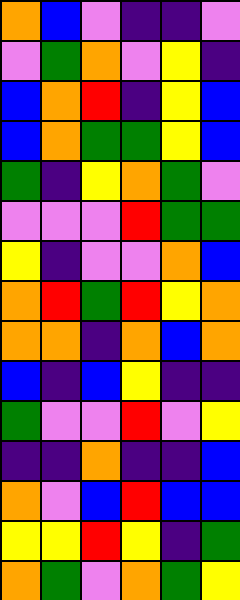[["orange", "blue", "violet", "indigo", "indigo", "violet"], ["violet", "green", "orange", "violet", "yellow", "indigo"], ["blue", "orange", "red", "indigo", "yellow", "blue"], ["blue", "orange", "green", "green", "yellow", "blue"], ["green", "indigo", "yellow", "orange", "green", "violet"], ["violet", "violet", "violet", "red", "green", "green"], ["yellow", "indigo", "violet", "violet", "orange", "blue"], ["orange", "red", "green", "red", "yellow", "orange"], ["orange", "orange", "indigo", "orange", "blue", "orange"], ["blue", "indigo", "blue", "yellow", "indigo", "indigo"], ["green", "violet", "violet", "red", "violet", "yellow"], ["indigo", "indigo", "orange", "indigo", "indigo", "blue"], ["orange", "violet", "blue", "red", "blue", "blue"], ["yellow", "yellow", "red", "yellow", "indigo", "green"], ["orange", "green", "violet", "orange", "green", "yellow"]]